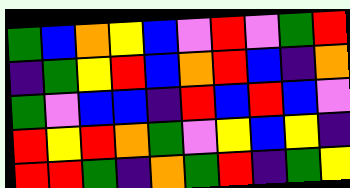[["green", "blue", "orange", "yellow", "blue", "violet", "red", "violet", "green", "red"], ["indigo", "green", "yellow", "red", "blue", "orange", "red", "blue", "indigo", "orange"], ["green", "violet", "blue", "blue", "indigo", "red", "blue", "red", "blue", "violet"], ["red", "yellow", "red", "orange", "green", "violet", "yellow", "blue", "yellow", "indigo"], ["red", "red", "green", "indigo", "orange", "green", "red", "indigo", "green", "yellow"]]